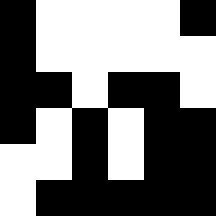[["black", "white", "white", "white", "white", "black"], ["black", "white", "white", "white", "white", "white"], ["black", "black", "white", "black", "black", "white"], ["black", "white", "black", "white", "black", "black"], ["white", "white", "black", "white", "black", "black"], ["white", "black", "black", "black", "black", "black"]]